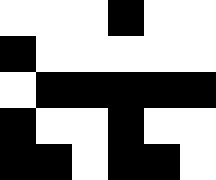[["white", "white", "white", "black", "white", "white"], ["black", "white", "white", "white", "white", "white"], ["white", "black", "black", "black", "black", "black"], ["black", "white", "white", "black", "white", "white"], ["black", "black", "white", "black", "black", "white"]]